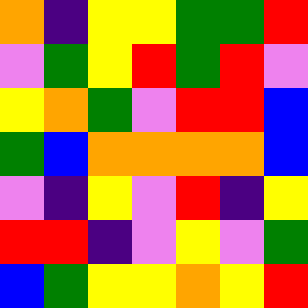[["orange", "indigo", "yellow", "yellow", "green", "green", "red"], ["violet", "green", "yellow", "red", "green", "red", "violet"], ["yellow", "orange", "green", "violet", "red", "red", "blue"], ["green", "blue", "orange", "orange", "orange", "orange", "blue"], ["violet", "indigo", "yellow", "violet", "red", "indigo", "yellow"], ["red", "red", "indigo", "violet", "yellow", "violet", "green"], ["blue", "green", "yellow", "yellow", "orange", "yellow", "red"]]